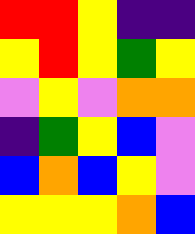[["red", "red", "yellow", "indigo", "indigo"], ["yellow", "red", "yellow", "green", "yellow"], ["violet", "yellow", "violet", "orange", "orange"], ["indigo", "green", "yellow", "blue", "violet"], ["blue", "orange", "blue", "yellow", "violet"], ["yellow", "yellow", "yellow", "orange", "blue"]]